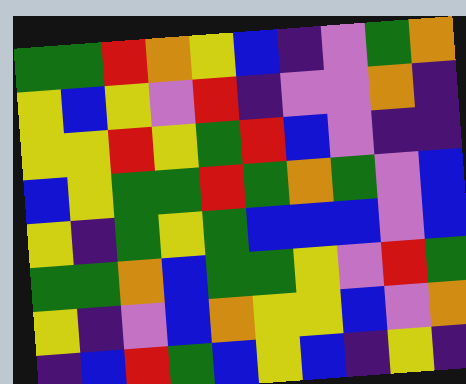[["green", "green", "red", "orange", "yellow", "blue", "indigo", "violet", "green", "orange"], ["yellow", "blue", "yellow", "violet", "red", "indigo", "violet", "violet", "orange", "indigo"], ["yellow", "yellow", "red", "yellow", "green", "red", "blue", "violet", "indigo", "indigo"], ["blue", "yellow", "green", "green", "red", "green", "orange", "green", "violet", "blue"], ["yellow", "indigo", "green", "yellow", "green", "blue", "blue", "blue", "violet", "blue"], ["green", "green", "orange", "blue", "green", "green", "yellow", "violet", "red", "green"], ["yellow", "indigo", "violet", "blue", "orange", "yellow", "yellow", "blue", "violet", "orange"], ["indigo", "blue", "red", "green", "blue", "yellow", "blue", "indigo", "yellow", "indigo"]]